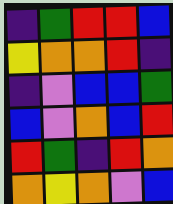[["indigo", "green", "red", "red", "blue"], ["yellow", "orange", "orange", "red", "indigo"], ["indigo", "violet", "blue", "blue", "green"], ["blue", "violet", "orange", "blue", "red"], ["red", "green", "indigo", "red", "orange"], ["orange", "yellow", "orange", "violet", "blue"]]